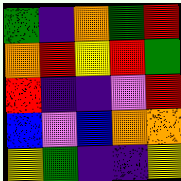[["green", "indigo", "orange", "green", "red"], ["orange", "red", "yellow", "red", "green"], ["red", "indigo", "indigo", "violet", "red"], ["blue", "violet", "blue", "orange", "orange"], ["yellow", "green", "indigo", "indigo", "yellow"]]